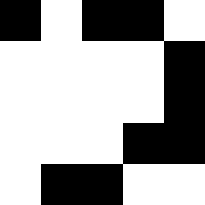[["black", "white", "black", "black", "white"], ["white", "white", "white", "white", "black"], ["white", "white", "white", "white", "black"], ["white", "white", "white", "black", "black"], ["white", "black", "black", "white", "white"]]